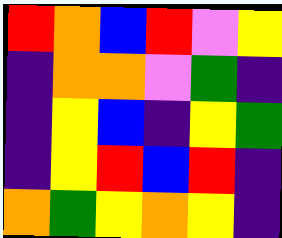[["red", "orange", "blue", "red", "violet", "yellow"], ["indigo", "orange", "orange", "violet", "green", "indigo"], ["indigo", "yellow", "blue", "indigo", "yellow", "green"], ["indigo", "yellow", "red", "blue", "red", "indigo"], ["orange", "green", "yellow", "orange", "yellow", "indigo"]]